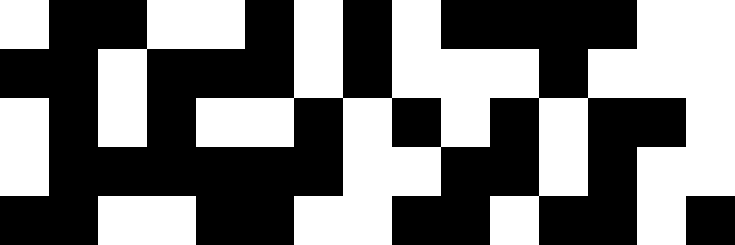[["white", "black", "black", "white", "white", "black", "white", "black", "white", "black", "black", "black", "black", "white", "white"], ["black", "black", "white", "black", "black", "black", "white", "black", "white", "white", "white", "black", "white", "white", "white"], ["white", "black", "white", "black", "white", "white", "black", "white", "black", "white", "black", "white", "black", "black", "white"], ["white", "black", "black", "black", "black", "black", "black", "white", "white", "black", "black", "white", "black", "white", "white"], ["black", "black", "white", "white", "black", "black", "white", "white", "black", "black", "white", "black", "black", "white", "black"]]